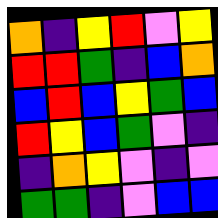[["orange", "indigo", "yellow", "red", "violet", "yellow"], ["red", "red", "green", "indigo", "blue", "orange"], ["blue", "red", "blue", "yellow", "green", "blue"], ["red", "yellow", "blue", "green", "violet", "indigo"], ["indigo", "orange", "yellow", "violet", "indigo", "violet"], ["green", "green", "indigo", "violet", "blue", "blue"]]